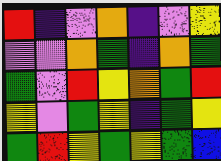[["red", "indigo", "violet", "orange", "indigo", "violet", "yellow"], ["violet", "violet", "orange", "green", "indigo", "orange", "green"], ["green", "violet", "red", "yellow", "orange", "green", "red"], ["yellow", "violet", "green", "yellow", "indigo", "green", "yellow"], ["green", "red", "yellow", "green", "yellow", "green", "blue"]]